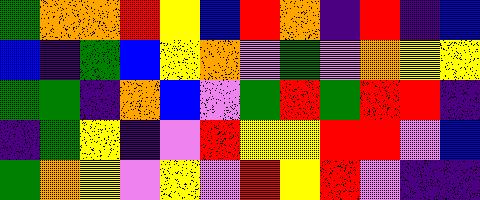[["green", "orange", "orange", "red", "yellow", "blue", "red", "orange", "indigo", "red", "indigo", "blue"], ["blue", "indigo", "green", "blue", "yellow", "orange", "violet", "green", "violet", "orange", "yellow", "yellow"], ["green", "green", "indigo", "orange", "blue", "violet", "green", "red", "green", "red", "red", "indigo"], ["indigo", "green", "yellow", "indigo", "violet", "red", "yellow", "yellow", "red", "red", "violet", "blue"], ["green", "orange", "yellow", "violet", "yellow", "violet", "red", "yellow", "red", "violet", "indigo", "indigo"]]